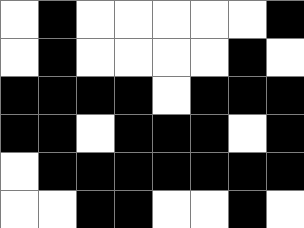[["white", "black", "white", "white", "white", "white", "white", "black"], ["white", "black", "white", "white", "white", "white", "black", "white"], ["black", "black", "black", "black", "white", "black", "black", "black"], ["black", "black", "white", "black", "black", "black", "white", "black"], ["white", "black", "black", "black", "black", "black", "black", "black"], ["white", "white", "black", "black", "white", "white", "black", "white"]]